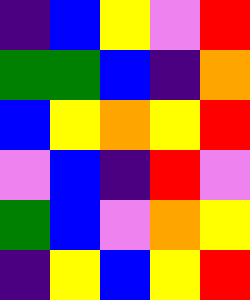[["indigo", "blue", "yellow", "violet", "red"], ["green", "green", "blue", "indigo", "orange"], ["blue", "yellow", "orange", "yellow", "red"], ["violet", "blue", "indigo", "red", "violet"], ["green", "blue", "violet", "orange", "yellow"], ["indigo", "yellow", "blue", "yellow", "red"]]